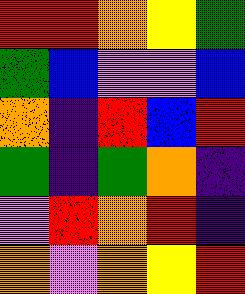[["red", "red", "orange", "yellow", "green"], ["green", "blue", "violet", "violet", "blue"], ["orange", "indigo", "red", "blue", "red"], ["green", "indigo", "green", "orange", "indigo"], ["violet", "red", "orange", "red", "indigo"], ["orange", "violet", "orange", "yellow", "red"]]